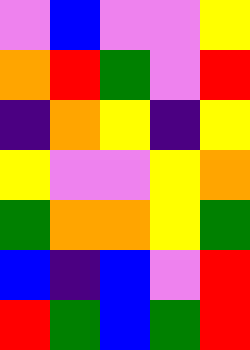[["violet", "blue", "violet", "violet", "yellow"], ["orange", "red", "green", "violet", "red"], ["indigo", "orange", "yellow", "indigo", "yellow"], ["yellow", "violet", "violet", "yellow", "orange"], ["green", "orange", "orange", "yellow", "green"], ["blue", "indigo", "blue", "violet", "red"], ["red", "green", "blue", "green", "red"]]